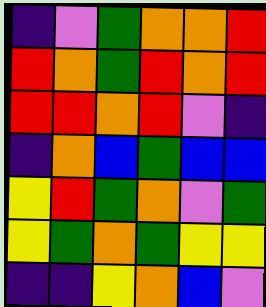[["indigo", "violet", "green", "orange", "orange", "red"], ["red", "orange", "green", "red", "orange", "red"], ["red", "red", "orange", "red", "violet", "indigo"], ["indigo", "orange", "blue", "green", "blue", "blue"], ["yellow", "red", "green", "orange", "violet", "green"], ["yellow", "green", "orange", "green", "yellow", "yellow"], ["indigo", "indigo", "yellow", "orange", "blue", "violet"]]